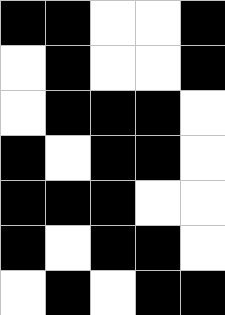[["black", "black", "white", "white", "black"], ["white", "black", "white", "white", "black"], ["white", "black", "black", "black", "white"], ["black", "white", "black", "black", "white"], ["black", "black", "black", "white", "white"], ["black", "white", "black", "black", "white"], ["white", "black", "white", "black", "black"]]